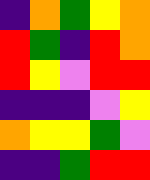[["indigo", "orange", "green", "yellow", "orange"], ["red", "green", "indigo", "red", "orange"], ["red", "yellow", "violet", "red", "red"], ["indigo", "indigo", "indigo", "violet", "yellow"], ["orange", "yellow", "yellow", "green", "violet"], ["indigo", "indigo", "green", "red", "red"]]